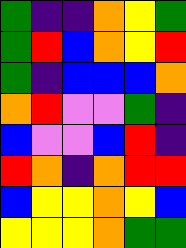[["green", "indigo", "indigo", "orange", "yellow", "green"], ["green", "red", "blue", "orange", "yellow", "red"], ["green", "indigo", "blue", "blue", "blue", "orange"], ["orange", "red", "violet", "violet", "green", "indigo"], ["blue", "violet", "violet", "blue", "red", "indigo"], ["red", "orange", "indigo", "orange", "red", "red"], ["blue", "yellow", "yellow", "orange", "yellow", "blue"], ["yellow", "yellow", "yellow", "orange", "green", "green"]]